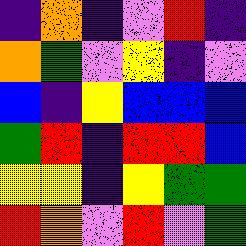[["indigo", "orange", "indigo", "violet", "red", "indigo"], ["orange", "green", "violet", "yellow", "indigo", "violet"], ["blue", "indigo", "yellow", "blue", "blue", "blue"], ["green", "red", "indigo", "red", "red", "blue"], ["yellow", "yellow", "indigo", "yellow", "green", "green"], ["red", "orange", "violet", "red", "violet", "green"]]